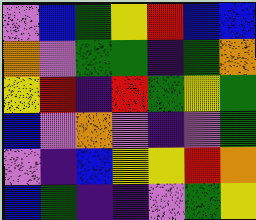[["violet", "blue", "green", "yellow", "red", "blue", "blue"], ["orange", "violet", "green", "green", "indigo", "green", "orange"], ["yellow", "red", "indigo", "red", "green", "yellow", "green"], ["blue", "violet", "orange", "violet", "indigo", "violet", "green"], ["violet", "indigo", "blue", "yellow", "yellow", "red", "orange"], ["blue", "green", "indigo", "indigo", "violet", "green", "yellow"]]